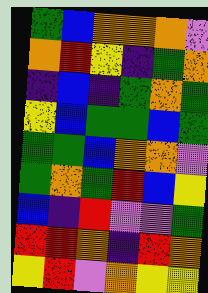[["green", "blue", "orange", "orange", "orange", "violet"], ["orange", "red", "yellow", "indigo", "green", "orange"], ["indigo", "blue", "indigo", "green", "orange", "green"], ["yellow", "blue", "green", "green", "blue", "green"], ["green", "green", "blue", "orange", "orange", "violet"], ["green", "orange", "green", "red", "blue", "yellow"], ["blue", "indigo", "red", "violet", "violet", "green"], ["red", "red", "orange", "indigo", "red", "orange"], ["yellow", "red", "violet", "orange", "yellow", "yellow"]]